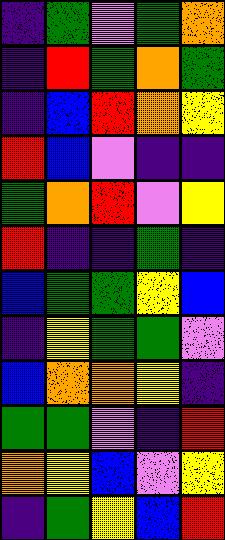[["indigo", "green", "violet", "green", "orange"], ["indigo", "red", "green", "orange", "green"], ["indigo", "blue", "red", "orange", "yellow"], ["red", "blue", "violet", "indigo", "indigo"], ["green", "orange", "red", "violet", "yellow"], ["red", "indigo", "indigo", "green", "indigo"], ["blue", "green", "green", "yellow", "blue"], ["indigo", "yellow", "green", "green", "violet"], ["blue", "orange", "orange", "yellow", "indigo"], ["green", "green", "violet", "indigo", "red"], ["orange", "yellow", "blue", "violet", "yellow"], ["indigo", "green", "yellow", "blue", "red"]]